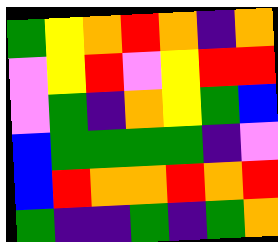[["green", "yellow", "orange", "red", "orange", "indigo", "orange"], ["violet", "yellow", "red", "violet", "yellow", "red", "red"], ["violet", "green", "indigo", "orange", "yellow", "green", "blue"], ["blue", "green", "green", "green", "green", "indigo", "violet"], ["blue", "red", "orange", "orange", "red", "orange", "red"], ["green", "indigo", "indigo", "green", "indigo", "green", "orange"]]